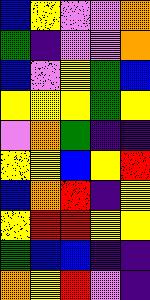[["blue", "yellow", "violet", "violet", "orange"], ["green", "indigo", "violet", "violet", "orange"], ["blue", "violet", "yellow", "green", "blue"], ["yellow", "yellow", "yellow", "green", "yellow"], ["violet", "orange", "green", "indigo", "indigo"], ["yellow", "yellow", "blue", "yellow", "red"], ["blue", "orange", "red", "indigo", "yellow"], ["yellow", "red", "red", "yellow", "yellow"], ["green", "blue", "blue", "indigo", "indigo"], ["orange", "yellow", "red", "violet", "indigo"]]